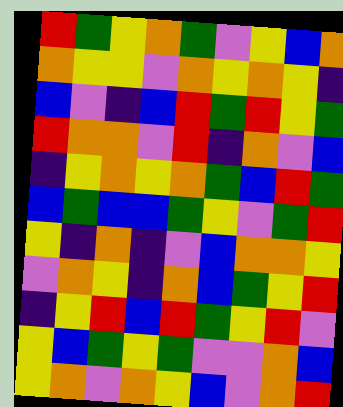[["red", "green", "yellow", "orange", "green", "violet", "yellow", "blue", "orange"], ["orange", "yellow", "yellow", "violet", "orange", "yellow", "orange", "yellow", "indigo"], ["blue", "violet", "indigo", "blue", "red", "green", "red", "yellow", "green"], ["red", "orange", "orange", "violet", "red", "indigo", "orange", "violet", "blue"], ["indigo", "yellow", "orange", "yellow", "orange", "green", "blue", "red", "green"], ["blue", "green", "blue", "blue", "green", "yellow", "violet", "green", "red"], ["yellow", "indigo", "orange", "indigo", "violet", "blue", "orange", "orange", "yellow"], ["violet", "orange", "yellow", "indigo", "orange", "blue", "green", "yellow", "red"], ["indigo", "yellow", "red", "blue", "red", "green", "yellow", "red", "violet"], ["yellow", "blue", "green", "yellow", "green", "violet", "violet", "orange", "blue"], ["yellow", "orange", "violet", "orange", "yellow", "blue", "violet", "orange", "red"]]